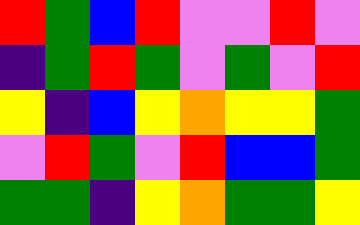[["red", "green", "blue", "red", "violet", "violet", "red", "violet"], ["indigo", "green", "red", "green", "violet", "green", "violet", "red"], ["yellow", "indigo", "blue", "yellow", "orange", "yellow", "yellow", "green"], ["violet", "red", "green", "violet", "red", "blue", "blue", "green"], ["green", "green", "indigo", "yellow", "orange", "green", "green", "yellow"]]